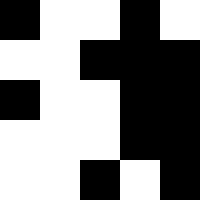[["black", "white", "white", "black", "white"], ["white", "white", "black", "black", "black"], ["black", "white", "white", "black", "black"], ["white", "white", "white", "black", "black"], ["white", "white", "black", "white", "black"]]